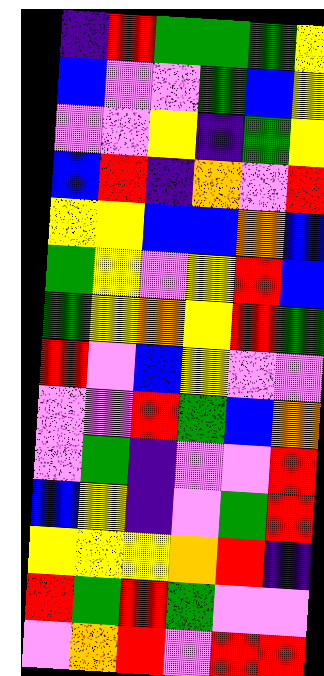[["indigo", "red", "green", "green", "green", "yellow"], ["blue", "violet", "violet", "green", "blue", "yellow"], ["violet", "violet", "yellow", "indigo", "green", "yellow"], ["blue", "red", "indigo", "orange", "violet", "red"], ["yellow", "yellow", "blue", "blue", "orange", "blue"], ["green", "yellow", "violet", "yellow", "red", "blue"], ["green", "yellow", "orange", "yellow", "red", "green"], ["red", "violet", "blue", "yellow", "violet", "violet"], ["violet", "violet", "red", "green", "blue", "orange"], ["violet", "green", "indigo", "violet", "violet", "red"], ["blue", "yellow", "indigo", "violet", "green", "red"], ["yellow", "yellow", "yellow", "orange", "red", "indigo"], ["red", "green", "red", "green", "violet", "violet"], ["violet", "orange", "red", "violet", "red", "red"]]